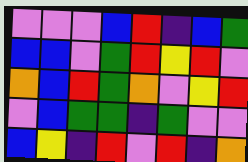[["violet", "violet", "violet", "blue", "red", "indigo", "blue", "green"], ["blue", "blue", "violet", "green", "red", "yellow", "red", "violet"], ["orange", "blue", "red", "green", "orange", "violet", "yellow", "red"], ["violet", "blue", "green", "green", "indigo", "green", "violet", "violet"], ["blue", "yellow", "indigo", "red", "violet", "red", "indigo", "orange"]]